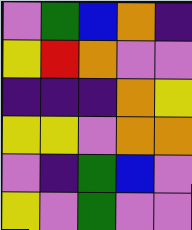[["violet", "green", "blue", "orange", "indigo"], ["yellow", "red", "orange", "violet", "violet"], ["indigo", "indigo", "indigo", "orange", "yellow"], ["yellow", "yellow", "violet", "orange", "orange"], ["violet", "indigo", "green", "blue", "violet"], ["yellow", "violet", "green", "violet", "violet"]]